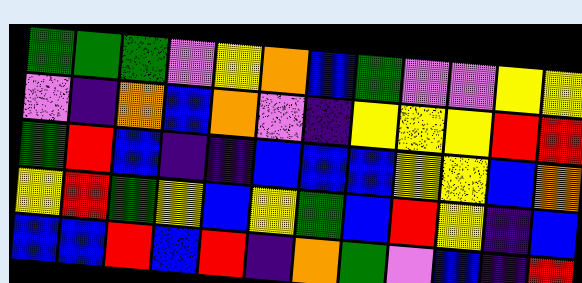[["green", "green", "green", "violet", "yellow", "orange", "blue", "green", "violet", "violet", "yellow", "yellow"], ["violet", "indigo", "orange", "blue", "orange", "violet", "indigo", "yellow", "yellow", "yellow", "red", "red"], ["green", "red", "blue", "indigo", "indigo", "blue", "blue", "blue", "yellow", "yellow", "blue", "orange"], ["yellow", "red", "green", "yellow", "blue", "yellow", "green", "blue", "red", "yellow", "indigo", "blue"], ["blue", "blue", "red", "blue", "red", "indigo", "orange", "green", "violet", "blue", "indigo", "red"]]